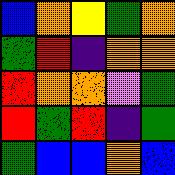[["blue", "orange", "yellow", "green", "orange"], ["green", "red", "indigo", "orange", "orange"], ["red", "orange", "orange", "violet", "green"], ["red", "green", "red", "indigo", "green"], ["green", "blue", "blue", "orange", "blue"]]